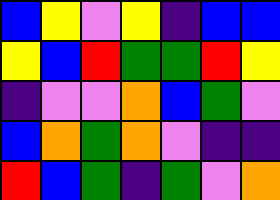[["blue", "yellow", "violet", "yellow", "indigo", "blue", "blue"], ["yellow", "blue", "red", "green", "green", "red", "yellow"], ["indigo", "violet", "violet", "orange", "blue", "green", "violet"], ["blue", "orange", "green", "orange", "violet", "indigo", "indigo"], ["red", "blue", "green", "indigo", "green", "violet", "orange"]]